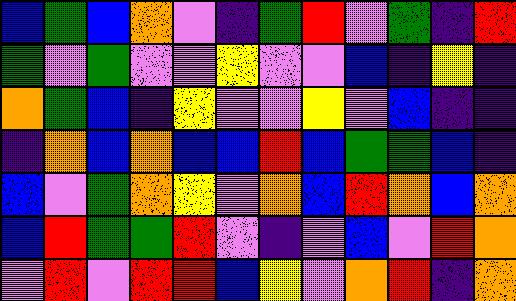[["blue", "green", "blue", "orange", "violet", "indigo", "green", "red", "violet", "green", "indigo", "red"], ["green", "violet", "green", "violet", "violet", "yellow", "violet", "violet", "blue", "indigo", "yellow", "indigo"], ["orange", "green", "blue", "indigo", "yellow", "violet", "violet", "yellow", "violet", "blue", "indigo", "indigo"], ["indigo", "orange", "blue", "orange", "blue", "blue", "red", "blue", "green", "green", "blue", "indigo"], ["blue", "violet", "green", "orange", "yellow", "violet", "orange", "blue", "red", "orange", "blue", "orange"], ["blue", "red", "green", "green", "red", "violet", "indigo", "violet", "blue", "violet", "red", "orange"], ["violet", "red", "violet", "red", "red", "blue", "yellow", "violet", "orange", "red", "indigo", "orange"]]